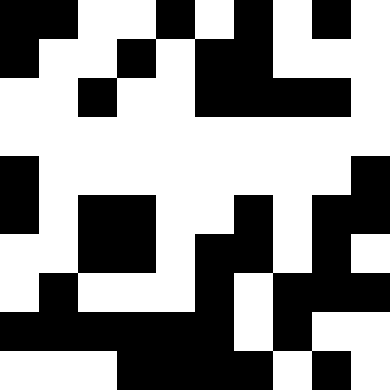[["black", "black", "white", "white", "black", "white", "black", "white", "black", "white"], ["black", "white", "white", "black", "white", "black", "black", "white", "white", "white"], ["white", "white", "black", "white", "white", "black", "black", "black", "black", "white"], ["white", "white", "white", "white", "white", "white", "white", "white", "white", "white"], ["black", "white", "white", "white", "white", "white", "white", "white", "white", "black"], ["black", "white", "black", "black", "white", "white", "black", "white", "black", "black"], ["white", "white", "black", "black", "white", "black", "black", "white", "black", "white"], ["white", "black", "white", "white", "white", "black", "white", "black", "black", "black"], ["black", "black", "black", "black", "black", "black", "white", "black", "white", "white"], ["white", "white", "white", "black", "black", "black", "black", "white", "black", "white"]]